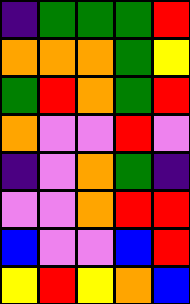[["indigo", "green", "green", "green", "red"], ["orange", "orange", "orange", "green", "yellow"], ["green", "red", "orange", "green", "red"], ["orange", "violet", "violet", "red", "violet"], ["indigo", "violet", "orange", "green", "indigo"], ["violet", "violet", "orange", "red", "red"], ["blue", "violet", "violet", "blue", "red"], ["yellow", "red", "yellow", "orange", "blue"]]